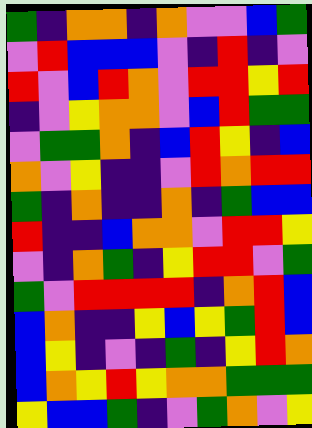[["green", "indigo", "orange", "orange", "indigo", "orange", "violet", "violet", "blue", "green"], ["violet", "red", "blue", "blue", "blue", "violet", "indigo", "red", "indigo", "violet"], ["red", "violet", "blue", "red", "orange", "violet", "red", "red", "yellow", "red"], ["indigo", "violet", "yellow", "orange", "orange", "violet", "blue", "red", "green", "green"], ["violet", "green", "green", "orange", "indigo", "blue", "red", "yellow", "indigo", "blue"], ["orange", "violet", "yellow", "indigo", "indigo", "violet", "red", "orange", "red", "red"], ["green", "indigo", "orange", "indigo", "indigo", "orange", "indigo", "green", "blue", "blue"], ["red", "indigo", "indigo", "blue", "orange", "orange", "violet", "red", "red", "yellow"], ["violet", "indigo", "orange", "green", "indigo", "yellow", "red", "red", "violet", "green"], ["green", "violet", "red", "red", "red", "red", "indigo", "orange", "red", "blue"], ["blue", "orange", "indigo", "indigo", "yellow", "blue", "yellow", "green", "red", "blue"], ["blue", "yellow", "indigo", "violet", "indigo", "green", "indigo", "yellow", "red", "orange"], ["blue", "orange", "yellow", "red", "yellow", "orange", "orange", "green", "green", "green"], ["yellow", "blue", "blue", "green", "indigo", "violet", "green", "orange", "violet", "yellow"]]